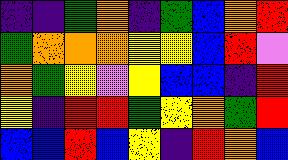[["indigo", "indigo", "green", "orange", "indigo", "green", "blue", "orange", "red"], ["green", "orange", "orange", "orange", "yellow", "yellow", "blue", "red", "violet"], ["orange", "green", "yellow", "violet", "yellow", "blue", "blue", "indigo", "red"], ["yellow", "indigo", "red", "red", "green", "yellow", "orange", "green", "red"], ["blue", "blue", "red", "blue", "yellow", "indigo", "red", "orange", "blue"]]